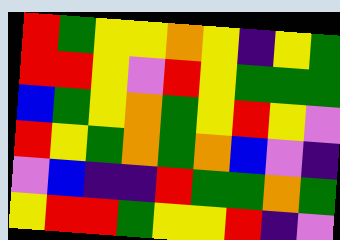[["red", "green", "yellow", "yellow", "orange", "yellow", "indigo", "yellow", "green"], ["red", "red", "yellow", "violet", "red", "yellow", "green", "green", "green"], ["blue", "green", "yellow", "orange", "green", "yellow", "red", "yellow", "violet"], ["red", "yellow", "green", "orange", "green", "orange", "blue", "violet", "indigo"], ["violet", "blue", "indigo", "indigo", "red", "green", "green", "orange", "green"], ["yellow", "red", "red", "green", "yellow", "yellow", "red", "indigo", "violet"]]